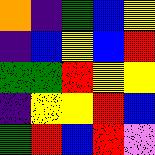[["orange", "indigo", "green", "blue", "yellow"], ["indigo", "blue", "yellow", "blue", "red"], ["green", "green", "red", "yellow", "yellow"], ["indigo", "yellow", "yellow", "red", "blue"], ["green", "red", "blue", "red", "violet"]]